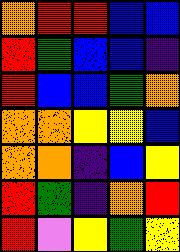[["orange", "red", "red", "blue", "blue"], ["red", "green", "blue", "blue", "indigo"], ["red", "blue", "blue", "green", "orange"], ["orange", "orange", "yellow", "yellow", "blue"], ["orange", "orange", "indigo", "blue", "yellow"], ["red", "green", "indigo", "orange", "red"], ["red", "violet", "yellow", "green", "yellow"]]